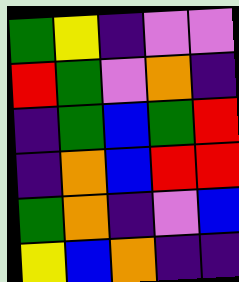[["green", "yellow", "indigo", "violet", "violet"], ["red", "green", "violet", "orange", "indigo"], ["indigo", "green", "blue", "green", "red"], ["indigo", "orange", "blue", "red", "red"], ["green", "orange", "indigo", "violet", "blue"], ["yellow", "blue", "orange", "indigo", "indigo"]]